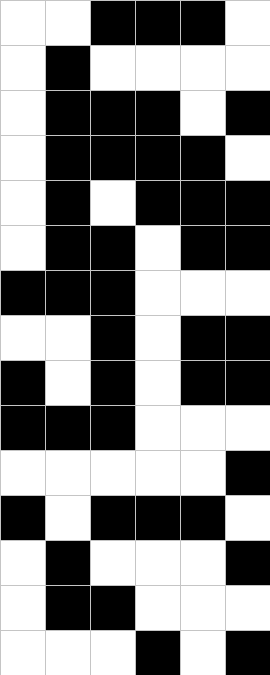[["white", "white", "black", "black", "black", "white"], ["white", "black", "white", "white", "white", "white"], ["white", "black", "black", "black", "white", "black"], ["white", "black", "black", "black", "black", "white"], ["white", "black", "white", "black", "black", "black"], ["white", "black", "black", "white", "black", "black"], ["black", "black", "black", "white", "white", "white"], ["white", "white", "black", "white", "black", "black"], ["black", "white", "black", "white", "black", "black"], ["black", "black", "black", "white", "white", "white"], ["white", "white", "white", "white", "white", "black"], ["black", "white", "black", "black", "black", "white"], ["white", "black", "white", "white", "white", "black"], ["white", "black", "black", "white", "white", "white"], ["white", "white", "white", "black", "white", "black"]]